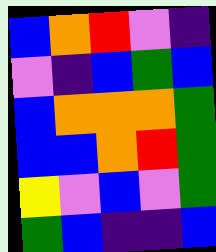[["blue", "orange", "red", "violet", "indigo"], ["violet", "indigo", "blue", "green", "blue"], ["blue", "orange", "orange", "orange", "green"], ["blue", "blue", "orange", "red", "green"], ["yellow", "violet", "blue", "violet", "green"], ["green", "blue", "indigo", "indigo", "blue"]]